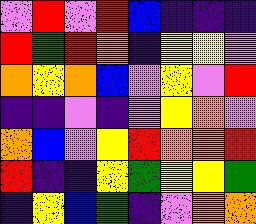[["violet", "red", "violet", "red", "blue", "indigo", "indigo", "indigo"], ["red", "green", "red", "orange", "indigo", "yellow", "yellow", "violet"], ["orange", "yellow", "orange", "blue", "violet", "yellow", "violet", "red"], ["indigo", "indigo", "violet", "indigo", "violet", "yellow", "orange", "violet"], ["orange", "blue", "violet", "yellow", "red", "orange", "orange", "red"], ["red", "indigo", "indigo", "yellow", "green", "yellow", "yellow", "green"], ["indigo", "yellow", "blue", "green", "indigo", "violet", "orange", "orange"]]